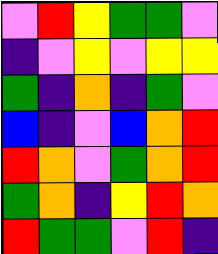[["violet", "red", "yellow", "green", "green", "violet"], ["indigo", "violet", "yellow", "violet", "yellow", "yellow"], ["green", "indigo", "orange", "indigo", "green", "violet"], ["blue", "indigo", "violet", "blue", "orange", "red"], ["red", "orange", "violet", "green", "orange", "red"], ["green", "orange", "indigo", "yellow", "red", "orange"], ["red", "green", "green", "violet", "red", "indigo"]]